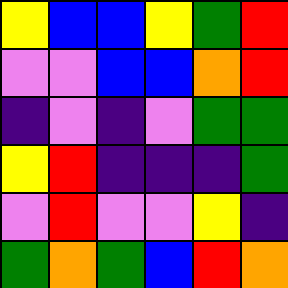[["yellow", "blue", "blue", "yellow", "green", "red"], ["violet", "violet", "blue", "blue", "orange", "red"], ["indigo", "violet", "indigo", "violet", "green", "green"], ["yellow", "red", "indigo", "indigo", "indigo", "green"], ["violet", "red", "violet", "violet", "yellow", "indigo"], ["green", "orange", "green", "blue", "red", "orange"]]